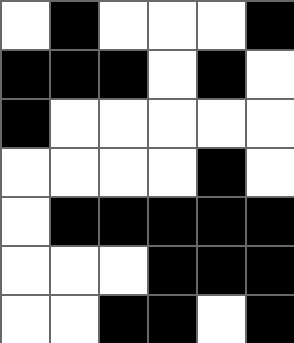[["white", "black", "white", "white", "white", "black"], ["black", "black", "black", "white", "black", "white"], ["black", "white", "white", "white", "white", "white"], ["white", "white", "white", "white", "black", "white"], ["white", "black", "black", "black", "black", "black"], ["white", "white", "white", "black", "black", "black"], ["white", "white", "black", "black", "white", "black"]]